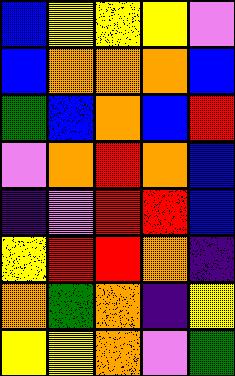[["blue", "yellow", "yellow", "yellow", "violet"], ["blue", "orange", "orange", "orange", "blue"], ["green", "blue", "orange", "blue", "red"], ["violet", "orange", "red", "orange", "blue"], ["indigo", "violet", "red", "red", "blue"], ["yellow", "red", "red", "orange", "indigo"], ["orange", "green", "orange", "indigo", "yellow"], ["yellow", "yellow", "orange", "violet", "green"]]